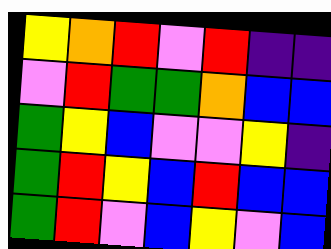[["yellow", "orange", "red", "violet", "red", "indigo", "indigo"], ["violet", "red", "green", "green", "orange", "blue", "blue"], ["green", "yellow", "blue", "violet", "violet", "yellow", "indigo"], ["green", "red", "yellow", "blue", "red", "blue", "blue"], ["green", "red", "violet", "blue", "yellow", "violet", "blue"]]